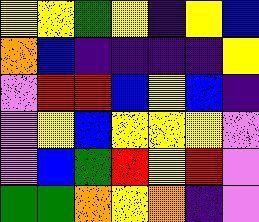[["yellow", "yellow", "green", "yellow", "indigo", "yellow", "blue"], ["orange", "blue", "indigo", "indigo", "indigo", "indigo", "yellow"], ["violet", "red", "red", "blue", "yellow", "blue", "indigo"], ["violet", "yellow", "blue", "yellow", "yellow", "yellow", "violet"], ["violet", "blue", "green", "red", "yellow", "red", "violet"], ["green", "green", "orange", "yellow", "orange", "indigo", "violet"]]